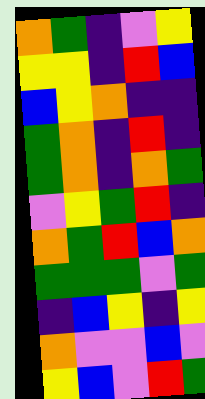[["orange", "green", "indigo", "violet", "yellow"], ["yellow", "yellow", "indigo", "red", "blue"], ["blue", "yellow", "orange", "indigo", "indigo"], ["green", "orange", "indigo", "red", "indigo"], ["green", "orange", "indigo", "orange", "green"], ["violet", "yellow", "green", "red", "indigo"], ["orange", "green", "red", "blue", "orange"], ["green", "green", "green", "violet", "green"], ["indigo", "blue", "yellow", "indigo", "yellow"], ["orange", "violet", "violet", "blue", "violet"], ["yellow", "blue", "violet", "red", "green"]]